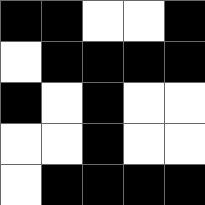[["black", "black", "white", "white", "black"], ["white", "black", "black", "black", "black"], ["black", "white", "black", "white", "white"], ["white", "white", "black", "white", "white"], ["white", "black", "black", "black", "black"]]